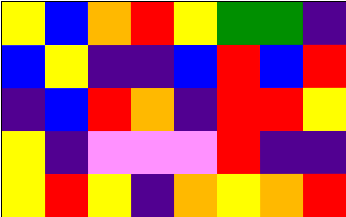[["yellow", "blue", "orange", "red", "yellow", "green", "green", "indigo"], ["blue", "yellow", "indigo", "indigo", "blue", "red", "blue", "red"], ["indigo", "blue", "red", "orange", "indigo", "red", "red", "yellow"], ["yellow", "indigo", "violet", "violet", "violet", "red", "indigo", "indigo"], ["yellow", "red", "yellow", "indigo", "orange", "yellow", "orange", "red"]]